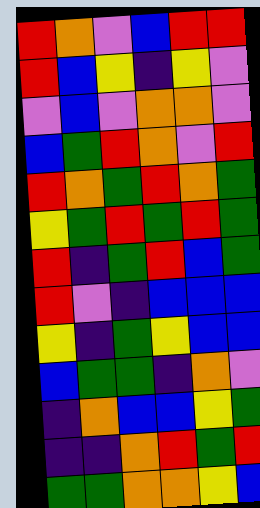[["red", "orange", "violet", "blue", "red", "red"], ["red", "blue", "yellow", "indigo", "yellow", "violet"], ["violet", "blue", "violet", "orange", "orange", "violet"], ["blue", "green", "red", "orange", "violet", "red"], ["red", "orange", "green", "red", "orange", "green"], ["yellow", "green", "red", "green", "red", "green"], ["red", "indigo", "green", "red", "blue", "green"], ["red", "violet", "indigo", "blue", "blue", "blue"], ["yellow", "indigo", "green", "yellow", "blue", "blue"], ["blue", "green", "green", "indigo", "orange", "violet"], ["indigo", "orange", "blue", "blue", "yellow", "green"], ["indigo", "indigo", "orange", "red", "green", "red"], ["green", "green", "orange", "orange", "yellow", "blue"]]